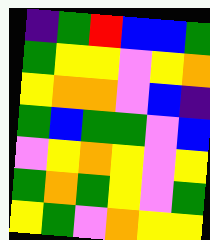[["indigo", "green", "red", "blue", "blue", "green"], ["green", "yellow", "yellow", "violet", "yellow", "orange"], ["yellow", "orange", "orange", "violet", "blue", "indigo"], ["green", "blue", "green", "green", "violet", "blue"], ["violet", "yellow", "orange", "yellow", "violet", "yellow"], ["green", "orange", "green", "yellow", "violet", "green"], ["yellow", "green", "violet", "orange", "yellow", "yellow"]]